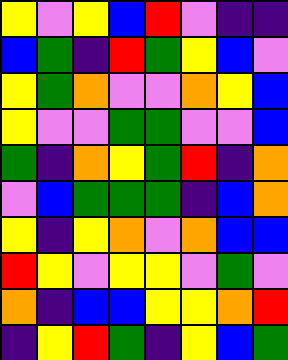[["yellow", "violet", "yellow", "blue", "red", "violet", "indigo", "indigo"], ["blue", "green", "indigo", "red", "green", "yellow", "blue", "violet"], ["yellow", "green", "orange", "violet", "violet", "orange", "yellow", "blue"], ["yellow", "violet", "violet", "green", "green", "violet", "violet", "blue"], ["green", "indigo", "orange", "yellow", "green", "red", "indigo", "orange"], ["violet", "blue", "green", "green", "green", "indigo", "blue", "orange"], ["yellow", "indigo", "yellow", "orange", "violet", "orange", "blue", "blue"], ["red", "yellow", "violet", "yellow", "yellow", "violet", "green", "violet"], ["orange", "indigo", "blue", "blue", "yellow", "yellow", "orange", "red"], ["indigo", "yellow", "red", "green", "indigo", "yellow", "blue", "green"]]